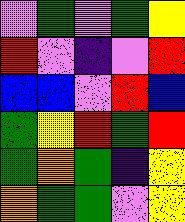[["violet", "green", "violet", "green", "yellow"], ["red", "violet", "indigo", "violet", "red"], ["blue", "blue", "violet", "red", "blue"], ["green", "yellow", "red", "green", "red"], ["green", "orange", "green", "indigo", "yellow"], ["orange", "green", "green", "violet", "yellow"]]